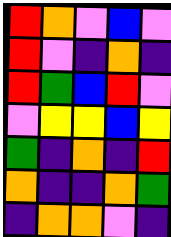[["red", "orange", "violet", "blue", "violet"], ["red", "violet", "indigo", "orange", "indigo"], ["red", "green", "blue", "red", "violet"], ["violet", "yellow", "yellow", "blue", "yellow"], ["green", "indigo", "orange", "indigo", "red"], ["orange", "indigo", "indigo", "orange", "green"], ["indigo", "orange", "orange", "violet", "indigo"]]